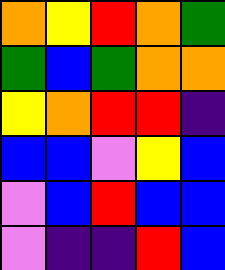[["orange", "yellow", "red", "orange", "green"], ["green", "blue", "green", "orange", "orange"], ["yellow", "orange", "red", "red", "indigo"], ["blue", "blue", "violet", "yellow", "blue"], ["violet", "blue", "red", "blue", "blue"], ["violet", "indigo", "indigo", "red", "blue"]]